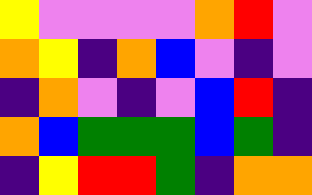[["yellow", "violet", "violet", "violet", "violet", "orange", "red", "violet"], ["orange", "yellow", "indigo", "orange", "blue", "violet", "indigo", "violet"], ["indigo", "orange", "violet", "indigo", "violet", "blue", "red", "indigo"], ["orange", "blue", "green", "green", "green", "blue", "green", "indigo"], ["indigo", "yellow", "red", "red", "green", "indigo", "orange", "orange"]]